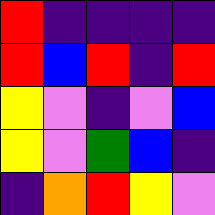[["red", "indigo", "indigo", "indigo", "indigo"], ["red", "blue", "red", "indigo", "red"], ["yellow", "violet", "indigo", "violet", "blue"], ["yellow", "violet", "green", "blue", "indigo"], ["indigo", "orange", "red", "yellow", "violet"]]